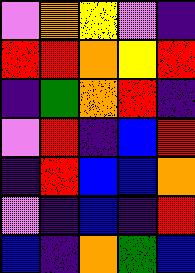[["violet", "orange", "yellow", "violet", "indigo"], ["red", "red", "orange", "yellow", "red"], ["indigo", "green", "orange", "red", "indigo"], ["violet", "red", "indigo", "blue", "red"], ["indigo", "red", "blue", "blue", "orange"], ["violet", "indigo", "blue", "indigo", "red"], ["blue", "indigo", "orange", "green", "blue"]]